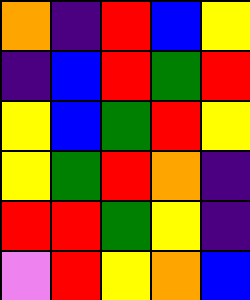[["orange", "indigo", "red", "blue", "yellow"], ["indigo", "blue", "red", "green", "red"], ["yellow", "blue", "green", "red", "yellow"], ["yellow", "green", "red", "orange", "indigo"], ["red", "red", "green", "yellow", "indigo"], ["violet", "red", "yellow", "orange", "blue"]]